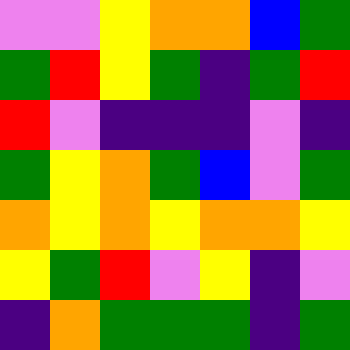[["violet", "violet", "yellow", "orange", "orange", "blue", "green"], ["green", "red", "yellow", "green", "indigo", "green", "red"], ["red", "violet", "indigo", "indigo", "indigo", "violet", "indigo"], ["green", "yellow", "orange", "green", "blue", "violet", "green"], ["orange", "yellow", "orange", "yellow", "orange", "orange", "yellow"], ["yellow", "green", "red", "violet", "yellow", "indigo", "violet"], ["indigo", "orange", "green", "green", "green", "indigo", "green"]]